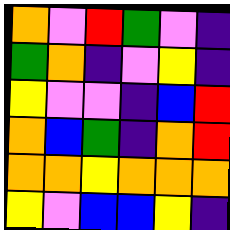[["orange", "violet", "red", "green", "violet", "indigo"], ["green", "orange", "indigo", "violet", "yellow", "indigo"], ["yellow", "violet", "violet", "indigo", "blue", "red"], ["orange", "blue", "green", "indigo", "orange", "red"], ["orange", "orange", "yellow", "orange", "orange", "orange"], ["yellow", "violet", "blue", "blue", "yellow", "indigo"]]